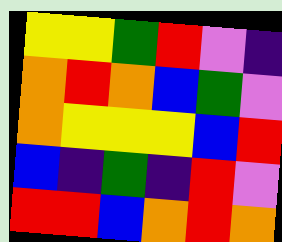[["yellow", "yellow", "green", "red", "violet", "indigo"], ["orange", "red", "orange", "blue", "green", "violet"], ["orange", "yellow", "yellow", "yellow", "blue", "red"], ["blue", "indigo", "green", "indigo", "red", "violet"], ["red", "red", "blue", "orange", "red", "orange"]]